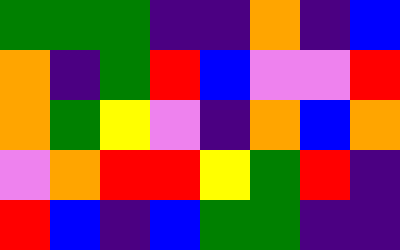[["green", "green", "green", "indigo", "indigo", "orange", "indigo", "blue"], ["orange", "indigo", "green", "red", "blue", "violet", "violet", "red"], ["orange", "green", "yellow", "violet", "indigo", "orange", "blue", "orange"], ["violet", "orange", "red", "red", "yellow", "green", "red", "indigo"], ["red", "blue", "indigo", "blue", "green", "green", "indigo", "indigo"]]